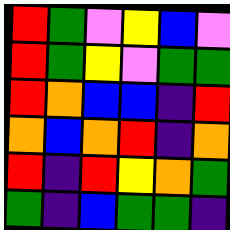[["red", "green", "violet", "yellow", "blue", "violet"], ["red", "green", "yellow", "violet", "green", "green"], ["red", "orange", "blue", "blue", "indigo", "red"], ["orange", "blue", "orange", "red", "indigo", "orange"], ["red", "indigo", "red", "yellow", "orange", "green"], ["green", "indigo", "blue", "green", "green", "indigo"]]